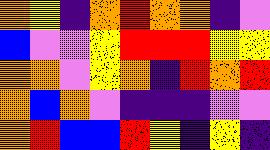[["orange", "yellow", "indigo", "orange", "red", "orange", "orange", "indigo", "violet"], ["blue", "violet", "violet", "yellow", "red", "red", "red", "yellow", "yellow"], ["orange", "orange", "violet", "yellow", "orange", "indigo", "red", "orange", "red"], ["orange", "blue", "orange", "violet", "indigo", "indigo", "indigo", "violet", "violet"], ["orange", "red", "blue", "blue", "red", "yellow", "indigo", "yellow", "indigo"]]